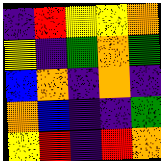[["indigo", "red", "yellow", "yellow", "orange"], ["yellow", "indigo", "green", "orange", "green"], ["blue", "orange", "indigo", "orange", "indigo"], ["orange", "blue", "indigo", "indigo", "green"], ["yellow", "red", "indigo", "red", "orange"]]